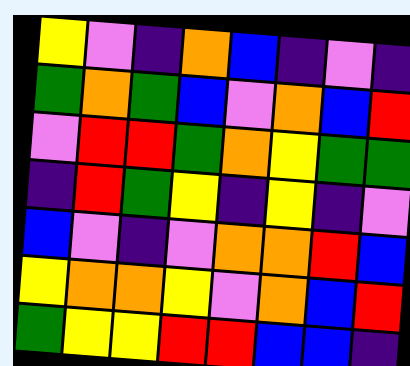[["yellow", "violet", "indigo", "orange", "blue", "indigo", "violet", "indigo"], ["green", "orange", "green", "blue", "violet", "orange", "blue", "red"], ["violet", "red", "red", "green", "orange", "yellow", "green", "green"], ["indigo", "red", "green", "yellow", "indigo", "yellow", "indigo", "violet"], ["blue", "violet", "indigo", "violet", "orange", "orange", "red", "blue"], ["yellow", "orange", "orange", "yellow", "violet", "orange", "blue", "red"], ["green", "yellow", "yellow", "red", "red", "blue", "blue", "indigo"]]